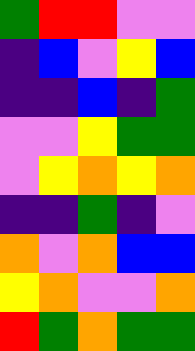[["green", "red", "red", "violet", "violet"], ["indigo", "blue", "violet", "yellow", "blue"], ["indigo", "indigo", "blue", "indigo", "green"], ["violet", "violet", "yellow", "green", "green"], ["violet", "yellow", "orange", "yellow", "orange"], ["indigo", "indigo", "green", "indigo", "violet"], ["orange", "violet", "orange", "blue", "blue"], ["yellow", "orange", "violet", "violet", "orange"], ["red", "green", "orange", "green", "green"]]